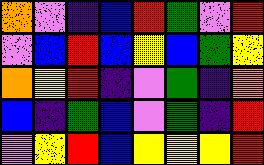[["orange", "violet", "indigo", "blue", "red", "green", "violet", "red"], ["violet", "blue", "red", "blue", "yellow", "blue", "green", "yellow"], ["orange", "yellow", "red", "indigo", "violet", "green", "indigo", "orange"], ["blue", "indigo", "green", "blue", "violet", "green", "indigo", "red"], ["violet", "yellow", "red", "blue", "yellow", "yellow", "yellow", "red"]]